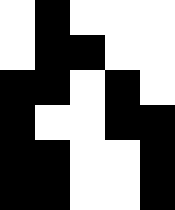[["white", "black", "white", "white", "white"], ["white", "black", "black", "white", "white"], ["black", "black", "white", "black", "white"], ["black", "white", "white", "black", "black"], ["black", "black", "white", "white", "black"], ["black", "black", "white", "white", "black"]]